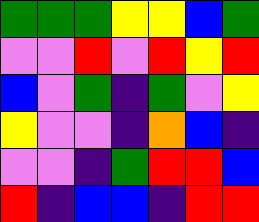[["green", "green", "green", "yellow", "yellow", "blue", "green"], ["violet", "violet", "red", "violet", "red", "yellow", "red"], ["blue", "violet", "green", "indigo", "green", "violet", "yellow"], ["yellow", "violet", "violet", "indigo", "orange", "blue", "indigo"], ["violet", "violet", "indigo", "green", "red", "red", "blue"], ["red", "indigo", "blue", "blue", "indigo", "red", "red"]]